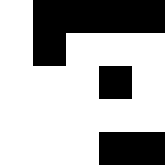[["white", "black", "black", "black", "black"], ["white", "black", "white", "white", "white"], ["white", "white", "white", "black", "white"], ["white", "white", "white", "white", "white"], ["white", "white", "white", "black", "black"]]